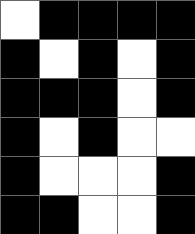[["white", "black", "black", "black", "black"], ["black", "white", "black", "white", "black"], ["black", "black", "black", "white", "black"], ["black", "white", "black", "white", "white"], ["black", "white", "white", "white", "black"], ["black", "black", "white", "white", "black"]]